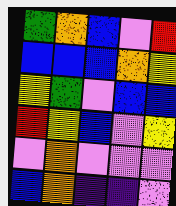[["green", "orange", "blue", "violet", "red"], ["blue", "blue", "blue", "orange", "yellow"], ["yellow", "green", "violet", "blue", "blue"], ["red", "yellow", "blue", "violet", "yellow"], ["violet", "orange", "violet", "violet", "violet"], ["blue", "orange", "indigo", "indigo", "violet"]]